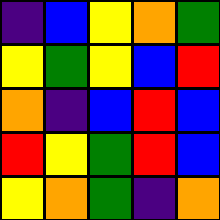[["indigo", "blue", "yellow", "orange", "green"], ["yellow", "green", "yellow", "blue", "red"], ["orange", "indigo", "blue", "red", "blue"], ["red", "yellow", "green", "red", "blue"], ["yellow", "orange", "green", "indigo", "orange"]]